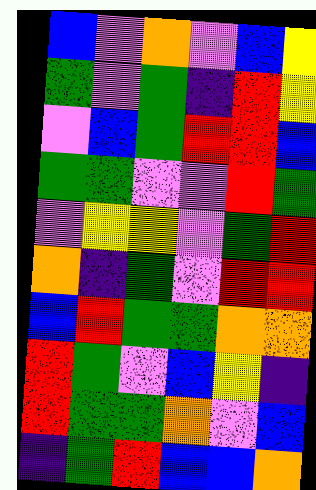[["blue", "violet", "orange", "violet", "blue", "yellow"], ["green", "violet", "green", "indigo", "red", "yellow"], ["violet", "blue", "green", "red", "red", "blue"], ["green", "green", "violet", "violet", "red", "green"], ["violet", "yellow", "yellow", "violet", "green", "red"], ["orange", "indigo", "green", "violet", "red", "red"], ["blue", "red", "green", "green", "orange", "orange"], ["red", "green", "violet", "blue", "yellow", "indigo"], ["red", "green", "green", "orange", "violet", "blue"], ["indigo", "green", "red", "blue", "blue", "orange"]]